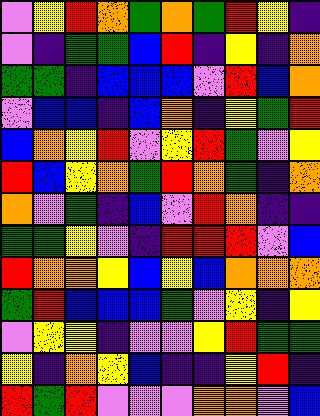[["violet", "yellow", "red", "orange", "green", "orange", "green", "red", "yellow", "indigo"], ["violet", "indigo", "green", "green", "blue", "red", "indigo", "yellow", "indigo", "orange"], ["green", "green", "indigo", "blue", "blue", "blue", "violet", "red", "blue", "orange"], ["violet", "blue", "blue", "indigo", "blue", "orange", "indigo", "yellow", "green", "red"], ["blue", "orange", "yellow", "red", "violet", "yellow", "red", "green", "violet", "yellow"], ["red", "blue", "yellow", "orange", "green", "red", "orange", "green", "indigo", "orange"], ["orange", "violet", "green", "indigo", "blue", "violet", "red", "orange", "indigo", "indigo"], ["green", "green", "yellow", "violet", "indigo", "red", "red", "red", "violet", "blue"], ["red", "orange", "orange", "yellow", "blue", "yellow", "blue", "orange", "orange", "orange"], ["green", "red", "blue", "blue", "blue", "green", "violet", "yellow", "indigo", "yellow"], ["violet", "yellow", "yellow", "indigo", "violet", "violet", "yellow", "red", "green", "green"], ["yellow", "indigo", "orange", "yellow", "blue", "indigo", "indigo", "yellow", "red", "indigo"], ["red", "green", "red", "violet", "violet", "violet", "orange", "orange", "violet", "blue"]]